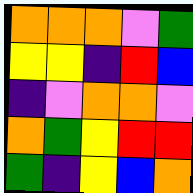[["orange", "orange", "orange", "violet", "green"], ["yellow", "yellow", "indigo", "red", "blue"], ["indigo", "violet", "orange", "orange", "violet"], ["orange", "green", "yellow", "red", "red"], ["green", "indigo", "yellow", "blue", "orange"]]